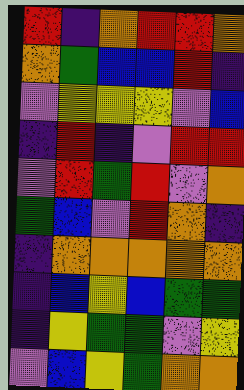[["red", "indigo", "orange", "red", "red", "orange"], ["orange", "green", "blue", "blue", "red", "indigo"], ["violet", "yellow", "yellow", "yellow", "violet", "blue"], ["indigo", "red", "indigo", "violet", "red", "red"], ["violet", "red", "green", "red", "violet", "orange"], ["green", "blue", "violet", "red", "orange", "indigo"], ["indigo", "orange", "orange", "orange", "orange", "orange"], ["indigo", "blue", "yellow", "blue", "green", "green"], ["indigo", "yellow", "green", "green", "violet", "yellow"], ["violet", "blue", "yellow", "green", "orange", "orange"]]